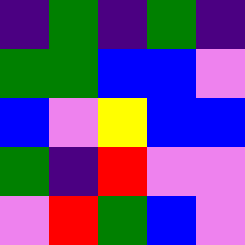[["indigo", "green", "indigo", "green", "indigo"], ["green", "green", "blue", "blue", "violet"], ["blue", "violet", "yellow", "blue", "blue"], ["green", "indigo", "red", "violet", "violet"], ["violet", "red", "green", "blue", "violet"]]